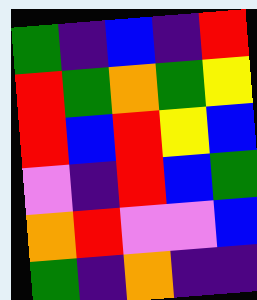[["green", "indigo", "blue", "indigo", "red"], ["red", "green", "orange", "green", "yellow"], ["red", "blue", "red", "yellow", "blue"], ["violet", "indigo", "red", "blue", "green"], ["orange", "red", "violet", "violet", "blue"], ["green", "indigo", "orange", "indigo", "indigo"]]